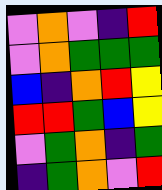[["violet", "orange", "violet", "indigo", "red"], ["violet", "orange", "green", "green", "green"], ["blue", "indigo", "orange", "red", "yellow"], ["red", "red", "green", "blue", "yellow"], ["violet", "green", "orange", "indigo", "green"], ["indigo", "green", "orange", "violet", "red"]]